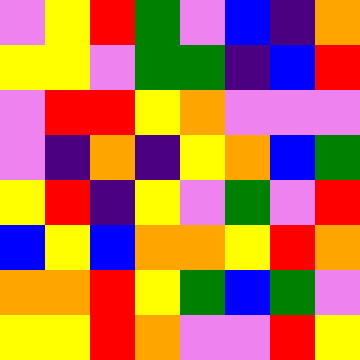[["violet", "yellow", "red", "green", "violet", "blue", "indigo", "orange"], ["yellow", "yellow", "violet", "green", "green", "indigo", "blue", "red"], ["violet", "red", "red", "yellow", "orange", "violet", "violet", "violet"], ["violet", "indigo", "orange", "indigo", "yellow", "orange", "blue", "green"], ["yellow", "red", "indigo", "yellow", "violet", "green", "violet", "red"], ["blue", "yellow", "blue", "orange", "orange", "yellow", "red", "orange"], ["orange", "orange", "red", "yellow", "green", "blue", "green", "violet"], ["yellow", "yellow", "red", "orange", "violet", "violet", "red", "yellow"]]